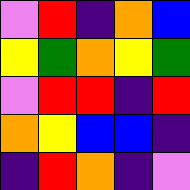[["violet", "red", "indigo", "orange", "blue"], ["yellow", "green", "orange", "yellow", "green"], ["violet", "red", "red", "indigo", "red"], ["orange", "yellow", "blue", "blue", "indigo"], ["indigo", "red", "orange", "indigo", "violet"]]